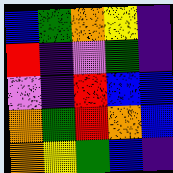[["blue", "green", "orange", "yellow", "indigo"], ["red", "indigo", "violet", "green", "indigo"], ["violet", "indigo", "red", "blue", "blue"], ["orange", "green", "red", "orange", "blue"], ["orange", "yellow", "green", "blue", "indigo"]]